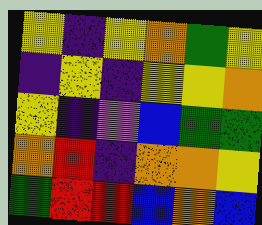[["yellow", "indigo", "yellow", "orange", "green", "yellow"], ["indigo", "yellow", "indigo", "yellow", "yellow", "orange"], ["yellow", "indigo", "violet", "blue", "green", "green"], ["orange", "red", "indigo", "orange", "orange", "yellow"], ["green", "red", "red", "blue", "orange", "blue"]]